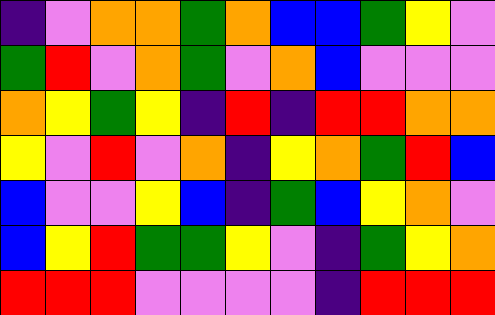[["indigo", "violet", "orange", "orange", "green", "orange", "blue", "blue", "green", "yellow", "violet"], ["green", "red", "violet", "orange", "green", "violet", "orange", "blue", "violet", "violet", "violet"], ["orange", "yellow", "green", "yellow", "indigo", "red", "indigo", "red", "red", "orange", "orange"], ["yellow", "violet", "red", "violet", "orange", "indigo", "yellow", "orange", "green", "red", "blue"], ["blue", "violet", "violet", "yellow", "blue", "indigo", "green", "blue", "yellow", "orange", "violet"], ["blue", "yellow", "red", "green", "green", "yellow", "violet", "indigo", "green", "yellow", "orange"], ["red", "red", "red", "violet", "violet", "violet", "violet", "indigo", "red", "red", "red"]]